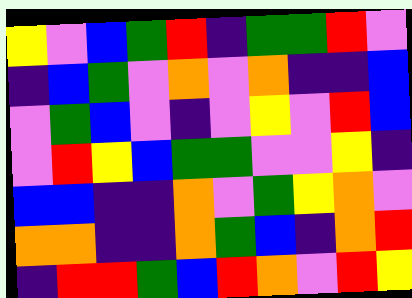[["yellow", "violet", "blue", "green", "red", "indigo", "green", "green", "red", "violet"], ["indigo", "blue", "green", "violet", "orange", "violet", "orange", "indigo", "indigo", "blue"], ["violet", "green", "blue", "violet", "indigo", "violet", "yellow", "violet", "red", "blue"], ["violet", "red", "yellow", "blue", "green", "green", "violet", "violet", "yellow", "indigo"], ["blue", "blue", "indigo", "indigo", "orange", "violet", "green", "yellow", "orange", "violet"], ["orange", "orange", "indigo", "indigo", "orange", "green", "blue", "indigo", "orange", "red"], ["indigo", "red", "red", "green", "blue", "red", "orange", "violet", "red", "yellow"]]